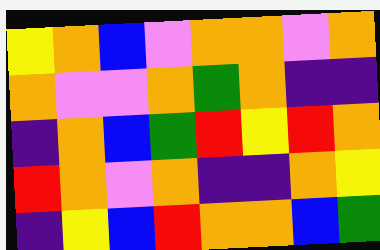[["yellow", "orange", "blue", "violet", "orange", "orange", "violet", "orange"], ["orange", "violet", "violet", "orange", "green", "orange", "indigo", "indigo"], ["indigo", "orange", "blue", "green", "red", "yellow", "red", "orange"], ["red", "orange", "violet", "orange", "indigo", "indigo", "orange", "yellow"], ["indigo", "yellow", "blue", "red", "orange", "orange", "blue", "green"]]